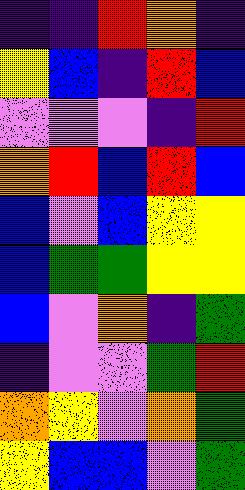[["indigo", "indigo", "red", "orange", "indigo"], ["yellow", "blue", "indigo", "red", "blue"], ["violet", "violet", "violet", "indigo", "red"], ["orange", "red", "blue", "red", "blue"], ["blue", "violet", "blue", "yellow", "yellow"], ["blue", "green", "green", "yellow", "yellow"], ["blue", "violet", "orange", "indigo", "green"], ["indigo", "violet", "violet", "green", "red"], ["orange", "yellow", "violet", "orange", "green"], ["yellow", "blue", "blue", "violet", "green"]]